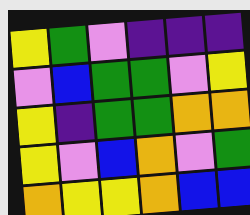[["yellow", "green", "violet", "indigo", "indigo", "indigo"], ["violet", "blue", "green", "green", "violet", "yellow"], ["yellow", "indigo", "green", "green", "orange", "orange"], ["yellow", "violet", "blue", "orange", "violet", "green"], ["orange", "yellow", "yellow", "orange", "blue", "blue"]]